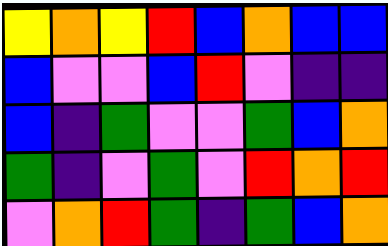[["yellow", "orange", "yellow", "red", "blue", "orange", "blue", "blue"], ["blue", "violet", "violet", "blue", "red", "violet", "indigo", "indigo"], ["blue", "indigo", "green", "violet", "violet", "green", "blue", "orange"], ["green", "indigo", "violet", "green", "violet", "red", "orange", "red"], ["violet", "orange", "red", "green", "indigo", "green", "blue", "orange"]]